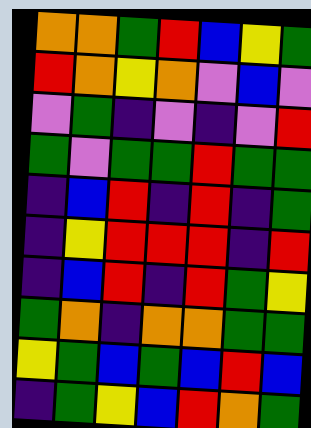[["orange", "orange", "green", "red", "blue", "yellow", "green"], ["red", "orange", "yellow", "orange", "violet", "blue", "violet"], ["violet", "green", "indigo", "violet", "indigo", "violet", "red"], ["green", "violet", "green", "green", "red", "green", "green"], ["indigo", "blue", "red", "indigo", "red", "indigo", "green"], ["indigo", "yellow", "red", "red", "red", "indigo", "red"], ["indigo", "blue", "red", "indigo", "red", "green", "yellow"], ["green", "orange", "indigo", "orange", "orange", "green", "green"], ["yellow", "green", "blue", "green", "blue", "red", "blue"], ["indigo", "green", "yellow", "blue", "red", "orange", "green"]]